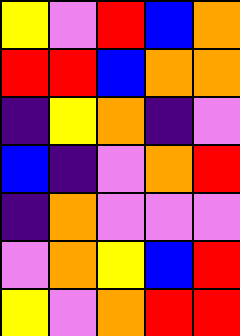[["yellow", "violet", "red", "blue", "orange"], ["red", "red", "blue", "orange", "orange"], ["indigo", "yellow", "orange", "indigo", "violet"], ["blue", "indigo", "violet", "orange", "red"], ["indigo", "orange", "violet", "violet", "violet"], ["violet", "orange", "yellow", "blue", "red"], ["yellow", "violet", "orange", "red", "red"]]